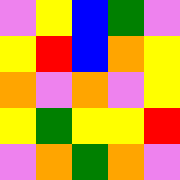[["violet", "yellow", "blue", "green", "violet"], ["yellow", "red", "blue", "orange", "yellow"], ["orange", "violet", "orange", "violet", "yellow"], ["yellow", "green", "yellow", "yellow", "red"], ["violet", "orange", "green", "orange", "violet"]]